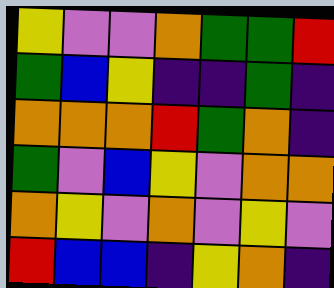[["yellow", "violet", "violet", "orange", "green", "green", "red"], ["green", "blue", "yellow", "indigo", "indigo", "green", "indigo"], ["orange", "orange", "orange", "red", "green", "orange", "indigo"], ["green", "violet", "blue", "yellow", "violet", "orange", "orange"], ["orange", "yellow", "violet", "orange", "violet", "yellow", "violet"], ["red", "blue", "blue", "indigo", "yellow", "orange", "indigo"]]